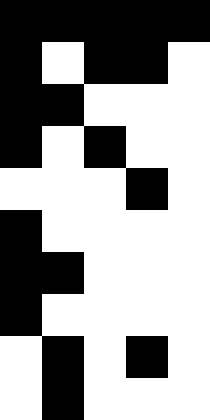[["black", "black", "black", "black", "black"], ["black", "white", "black", "black", "white"], ["black", "black", "white", "white", "white"], ["black", "white", "black", "white", "white"], ["white", "white", "white", "black", "white"], ["black", "white", "white", "white", "white"], ["black", "black", "white", "white", "white"], ["black", "white", "white", "white", "white"], ["white", "black", "white", "black", "white"], ["white", "black", "white", "white", "white"]]